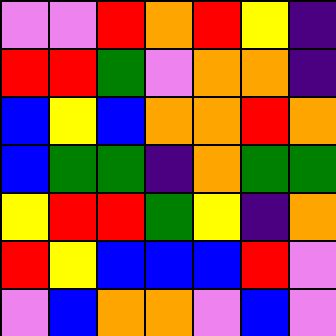[["violet", "violet", "red", "orange", "red", "yellow", "indigo"], ["red", "red", "green", "violet", "orange", "orange", "indigo"], ["blue", "yellow", "blue", "orange", "orange", "red", "orange"], ["blue", "green", "green", "indigo", "orange", "green", "green"], ["yellow", "red", "red", "green", "yellow", "indigo", "orange"], ["red", "yellow", "blue", "blue", "blue", "red", "violet"], ["violet", "blue", "orange", "orange", "violet", "blue", "violet"]]